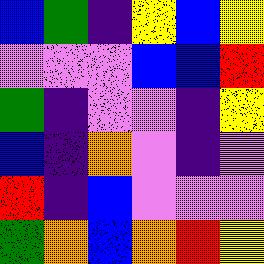[["blue", "green", "indigo", "yellow", "blue", "yellow"], ["violet", "violet", "violet", "blue", "blue", "red"], ["green", "indigo", "violet", "violet", "indigo", "yellow"], ["blue", "indigo", "orange", "violet", "indigo", "violet"], ["red", "indigo", "blue", "violet", "violet", "violet"], ["green", "orange", "blue", "orange", "red", "yellow"]]